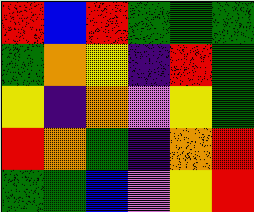[["red", "blue", "red", "green", "green", "green"], ["green", "orange", "yellow", "indigo", "red", "green"], ["yellow", "indigo", "orange", "violet", "yellow", "green"], ["red", "orange", "green", "indigo", "orange", "red"], ["green", "green", "blue", "violet", "yellow", "red"]]